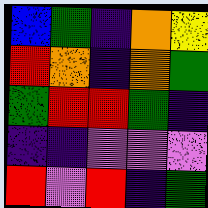[["blue", "green", "indigo", "orange", "yellow"], ["red", "orange", "indigo", "orange", "green"], ["green", "red", "red", "green", "indigo"], ["indigo", "indigo", "violet", "violet", "violet"], ["red", "violet", "red", "indigo", "green"]]